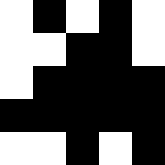[["white", "black", "white", "black", "white"], ["white", "white", "black", "black", "white"], ["white", "black", "black", "black", "black"], ["black", "black", "black", "black", "black"], ["white", "white", "black", "white", "black"]]